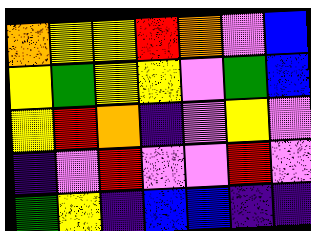[["orange", "yellow", "yellow", "red", "orange", "violet", "blue"], ["yellow", "green", "yellow", "yellow", "violet", "green", "blue"], ["yellow", "red", "orange", "indigo", "violet", "yellow", "violet"], ["indigo", "violet", "red", "violet", "violet", "red", "violet"], ["green", "yellow", "indigo", "blue", "blue", "indigo", "indigo"]]